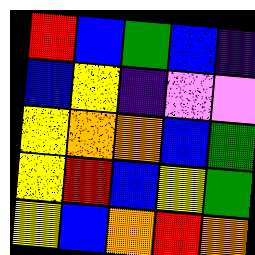[["red", "blue", "green", "blue", "indigo"], ["blue", "yellow", "indigo", "violet", "violet"], ["yellow", "orange", "orange", "blue", "green"], ["yellow", "red", "blue", "yellow", "green"], ["yellow", "blue", "orange", "red", "orange"]]